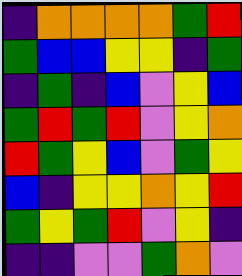[["indigo", "orange", "orange", "orange", "orange", "green", "red"], ["green", "blue", "blue", "yellow", "yellow", "indigo", "green"], ["indigo", "green", "indigo", "blue", "violet", "yellow", "blue"], ["green", "red", "green", "red", "violet", "yellow", "orange"], ["red", "green", "yellow", "blue", "violet", "green", "yellow"], ["blue", "indigo", "yellow", "yellow", "orange", "yellow", "red"], ["green", "yellow", "green", "red", "violet", "yellow", "indigo"], ["indigo", "indigo", "violet", "violet", "green", "orange", "violet"]]